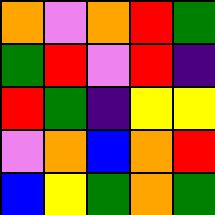[["orange", "violet", "orange", "red", "green"], ["green", "red", "violet", "red", "indigo"], ["red", "green", "indigo", "yellow", "yellow"], ["violet", "orange", "blue", "orange", "red"], ["blue", "yellow", "green", "orange", "green"]]